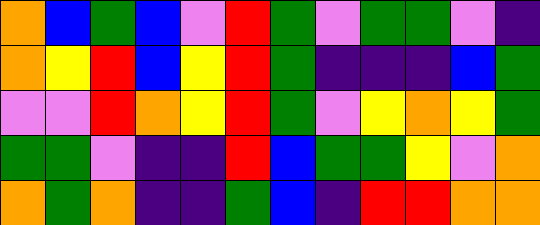[["orange", "blue", "green", "blue", "violet", "red", "green", "violet", "green", "green", "violet", "indigo"], ["orange", "yellow", "red", "blue", "yellow", "red", "green", "indigo", "indigo", "indigo", "blue", "green"], ["violet", "violet", "red", "orange", "yellow", "red", "green", "violet", "yellow", "orange", "yellow", "green"], ["green", "green", "violet", "indigo", "indigo", "red", "blue", "green", "green", "yellow", "violet", "orange"], ["orange", "green", "orange", "indigo", "indigo", "green", "blue", "indigo", "red", "red", "orange", "orange"]]